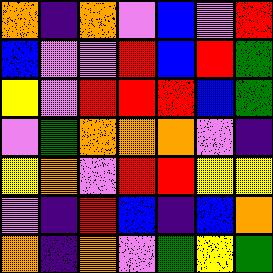[["orange", "indigo", "orange", "violet", "blue", "violet", "red"], ["blue", "violet", "violet", "red", "blue", "red", "green"], ["yellow", "violet", "red", "red", "red", "blue", "green"], ["violet", "green", "orange", "orange", "orange", "violet", "indigo"], ["yellow", "orange", "violet", "red", "red", "yellow", "yellow"], ["violet", "indigo", "red", "blue", "indigo", "blue", "orange"], ["orange", "indigo", "orange", "violet", "green", "yellow", "green"]]